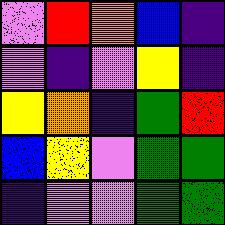[["violet", "red", "orange", "blue", "indigo"], ["violet", "indigo", "violet", "yellow", "indigo"], ["yellow", "orange", "indigo", "green", "red"], ["blue", "yellow", "violet", "green", "green"], ["indigo", "violet", "violet", "green", "green"]]